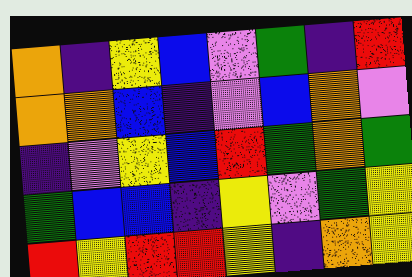[["orange", "indigo", "yellow", "blue", "violet", "green", "indigo", "red"], ["orange", "orange", "blue", "indigo", "violet", "blue", "orange", "violet"], ["indigo", "violet", "yellow", "blue", "red", "green", "orange", "green"], ["green", "blue", "blue", "indigo", "yellow", "violet", "green", "yellow"], ["red", "yellow", "red", "red", "yellow", "indigo", "orange", "yellow"]]